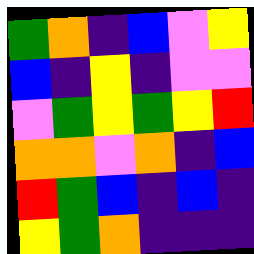[["green", "orange", "indigo", "blue", "violet", "yellow"], ["blue", "indigo", "yellow", "indigo", "violet", "violet"], ["violet", "green", "yellow", "green", "yellow", "red"], ["orange", "orange", "violet", "orange", "indigo", "blue"], ["red", "green", "blue", "indigo", "blue", "indigo"], ["yellow", "green", "orange", "indigo", "indigo", "indigo"]]